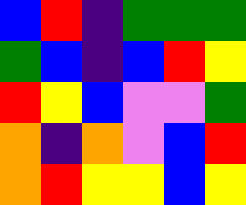[["blue", "red", "indigo", "green", "green", "green"], ["green", "blue", "indigo", "blue", "red", "yellow"], ["red", "yellow", "blue", "violet", "violet", "green"], ["orange", "indigo", "orange", "violet", "blue", "red"], ["orange", "red", "yellow", "yellow", "blue", "yellow"]]